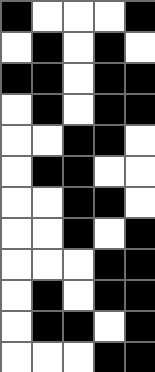[["black", "white", "white", "white", "black"], ["white", "black", "white", "black", "white"], ["black", "black", "white", "black", "black"], ["white", "black", "white", "black", "black"], ["white", "white", "black", "black", "white"], ["white", "black", "black", "white", "white"], ["white", "white", "black", "black", "white"], ["white", "white", "black", "white", "black"], ["white", "white", "white", "black", "black"], ["white", "black", "white", "black", "black"], ["white", "black", "black", "white", "black"], ["white", "white", "white", "black", "black"]]